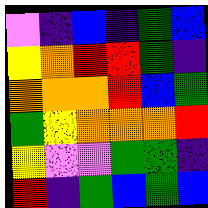[["violet", "indigo", "blue", "indigo", "green", "blue"], ["yellow", "orange", "red", "red", "green", "indigo"], ["orange", "orange", "orange", "red", "blue", "green"], ["green", "yellow", "orange", "orange", "orange", "red"], ["yellow", "violet", "violet", "green", "green", "indigo"], ["red", "indigo", "green", "blue", "green", "blue"]]